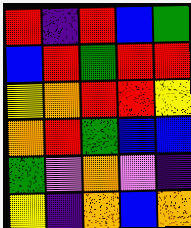[["red", "indigo", "red", "blue", "green"], ["blue", "red", "green", "red", "red"], ["yellow", "orange", "red", "red", "yellow"], ["orange", "red", "green", "blue", "blue"], ["green", "violet", "orange", "violet", "indigo"], ["yellow", "indigo", "orange", "blue", "orange"]]